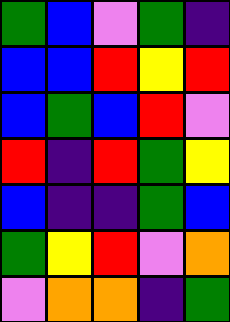[["green", "blue", "violet", "green", "indigo"], ["blue", "blue", "red", "yellow", "red"], ["blue", "green", "blue", "red", "violet"], ["red", "indigo", "red", "green", "yellow"], ["blue", "indigo", "indigo", "green", "blue"], ["green", "yellow", "red", "violet", "orange"], ["violet", "orange", "orange", "indigo", "green"]]